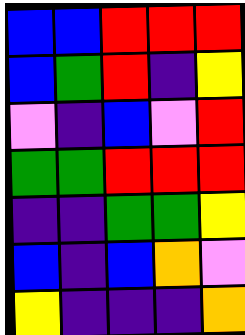[["blue", "blue", "red", "red", "red"], ["blue", "green", "red", "indigo", "yellow"], ["violet", "indigo", "blue", "violet", "red"], ["green", "green", "red", "red", "red"], ["indigo", "indigo", "green", "green", "yellow"], ["blue", "indigo", "blue", "orange", "violet"], ["yellow", "indigo", "indigo", "indigo", "orange"]]